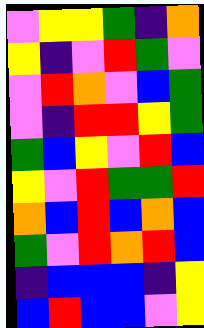[["violet", "yellow", "yellow", "green", "indigo", "orange"], ["yellow", "indigo", "violet", "red", "green", "violet"], ["violet", "red", "orange", "violet", "blue", "green"], ["violet", "indigo", "red", "red", "yellow", "green"], ["green", "blue", "yellow", "violet", "red", "blue"], ["yellow", "violet", "red", "green", "green", "red"], ["orange", "blue", "red", "blue", "orange", "blue"], ["green", "violet", "red", "orange", "red", "blue"], ["indigo", "blue", "blue", "blue", "indigo", "yellow"], ["blue", "red", "blue", "blue", "violet", "yellow"]]